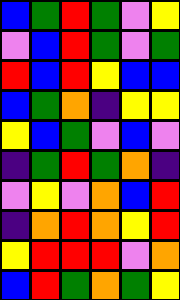[["blue", "green", "red", "green", "violet", "yellow"], ["violet", "blue", "red", "green", "violet", "green"], ["red", "blue", "red", "yellow", "blue", "blue"], ["blue", "green", "orange", "indigo", "yellow", "yellow"], ["yellow", "blue", "green", "violet", "blue", "violet"], ["indigo", "green", "red", "green", "orange", "indigo"], ["violet", "yellow", "violet", "orange", "blue", "red"], ["indigo", "orange", "red", "orange", "yellow", "red"], ["yellow", "red", "red", "red", "violet", "orange"], ["blue", "red", "green", "orange", "green", "yellow"]]